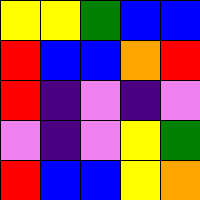[["yellow", "yellow", "green", "blue", "blue"], ["red", "blue", "blue", "orange", "red"], ["red", "indigo", "violet", "indigo", "violet"], ["violet", "indigo", "violet", "yellow", "green"], ["red", "blue", "blue", "yellow", "orange"]]